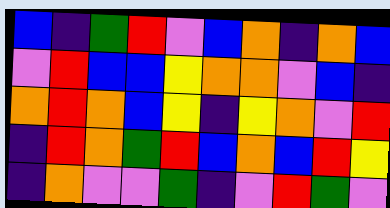[["blue", "indigo", "green", "red", "violet", "blue", "orange", "indigo", "orange", "blue"], ["violet", "red", "blue", "blue", "yellow", "orange", "orange", "violet", "blue", "indigo"], ["orange", "red", "orange", "blue", "yellow", "indigo", "yellow", "orange", "violet", "red"], ["indigo", "red", "orange", "green", "red", "blue", "orange", "blue", "red", "yellow"], ["indigo", "orange", "violet", "violet", "green", "indigo", "violet", "red", "green", "violet"]]